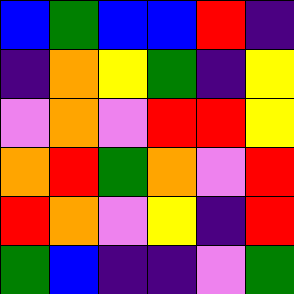[["blue", "green", "blue", "blue", "red", "indigo"], ["indigo", "orange", "yellow", "green", "indigo", "yellow"], ["violet", "orange", "violet", "red", "red", "yellow"], ["orange", "red", "green", "orange", "violet", "red"], ["red", "orange", "violet", "yellow", "indigo", "red"], ["green", "blue", "indigo", "indigo", "violet", "green"]]